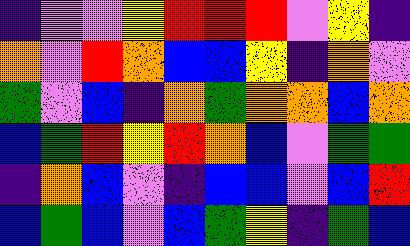[["indigo", "violet", "violet", "yellow", "red", "red", "red", "violet", "yellow", "indigo"], ["orange", "violet", "red", "orange", "blue", "blue", "yellow", "indigo", "orange", "violet"], ["green", "violet", "blue", "indigo", "orange", "green", "orange", "orange", "blue", "orange"], ["blue", "green", "red", "yellow", "red", "orange", "blue", "violet", "green", "green"], ["indigo", "orange", "blue", "violet", "indigo", "blue", "blue", "violet", "blue", "red"], ["blue", "green", "blue", "violet", "blue", "green", "yellow", "indigo", "green", "blue"]]